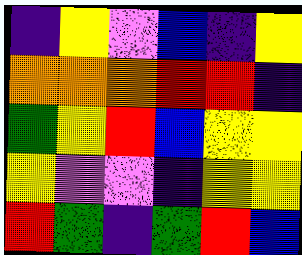[["indigo", "yellow", "violet", "blue", "indigo", "yellow"], ["orange", "orange", "orange", "red", "red", "indigo"], ["green", "yellow", "red", "blue", "yellow", "yellow"], ["yellow", "violet", "violet", "indigo", "yellow", "yellow"], ["red", "green", "indigo", "green", "red", "blue"]]